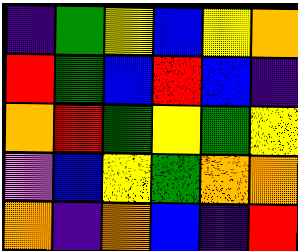[["indigo", "green", "yellow", "blue", "yellow", "orange"], ["red", "green", "blue", "red", "blue", "indigo"], ["orange", "red", "green", "yellow", "green", "yellow"], ["violet", "blue", "yellow", "green", "orange", "orange"], ["orange", "indigo", "orange", "blue", "indigo", "red"]]